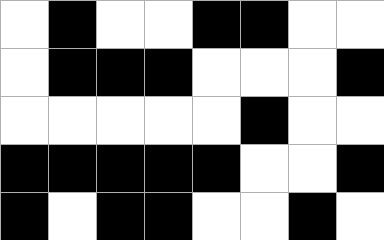[["white", "black", "white", "white", "black", "black", "white", "white"], ["white", "black", "black", "black", "white", "white", "white", "black"], ["white", "white", "white", "white", "white", "black", "white", "white"], ["black", "black", "black", "black", "black", "white", "white", "black"], ["black", "white", "black", "black", "white", "white", "black", "white"]]